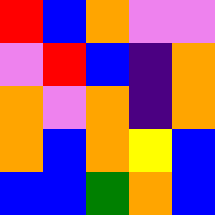[["red", "blue", "orange", "violet", "violet"], ["violet", "red", "blue", "indigo", "orange"], ["orange", "violet", "orange", "indigo", "orange"], ["orange", "blue", "orange", "yellow", "blue"], ["blue", "blue", "green", "orange", "blue"]]